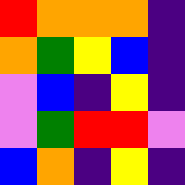[["red", "orange", "orange", "orange", "indigo"], ["orange", "green", "yellow", "blue", "indigo"], ["violet", "blue", "indigo", "yellow", "indigo"], ["violet", "green", "red", "red", "violet"], ["blue", "orange", "indigo", "yellow", "indigo"]]